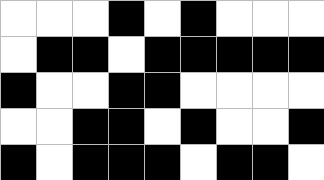[["white", "white", "white", "black", "white", "black", "white", "white", "white"], ["white", "black", "black", "white", "black", "black", "black", "black", "black"], ["black", "white", "white", "black", "black", "white", "white", "white", "white"], ["white", "white", "black", "black", "white", "black", "white", "white", "black"], ["black", "white", "black", "black", "black", "white", "black", "black", "white"]]